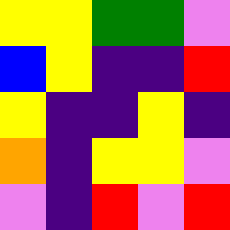[["yellow", "yellow", "green", "green", "violet"], ["blue", "yellow", "indigo", "indigo", "red"], ["yellow", "indigo", "indigo", "yellow", "indigo"], ["orange", "indigo", "yellow", "yellow", "violet"], ["violet", "indigo", "red", "violet", "red"]]